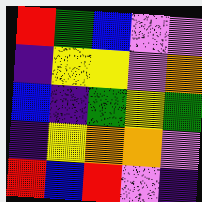[["red", "green", "blue", "violet", "violet"], ["indigo", "yellow", "yellow", "violet", "orange"], ["blue", "indigo", "green", "yellow", "green"], ["indigo", "yellow", "orange", "orange", "violet"], ["red", "blue", "red", "violet", "indigo"]]